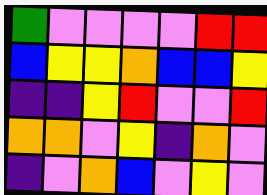[["green", "violet", "violet", "violet", "violet", "red", "red"], ["blue", "yellow", "yellow", "orange", "blue", "blue", "yellow"], ["indigo", "indigo", "yellow", "red", "violet", "violet", "red"], ["orange", "orange", "violet", "yellow", "indigo", "orange", "violet"], ["indigo", "violet", "orange", "blue", "violet", "yellow", "violet"]]